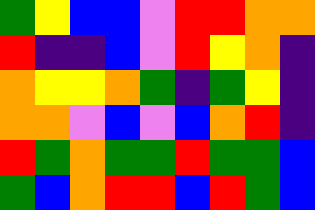[["green", "yellow", "blue", "blue", "violet", "red", "red", "orange", "orange"], ["red", "indigo", "indigo", "blue", "violet", "red", "yellow", "orange", "indigo"], ["orange", "yellow", "yellow", "orange", "green", "indigo", "green", "yellow", "indigo"], ["orange", "orange", "violet", "blue", "violet", "blue", "orange", "red", "indigo"], ["red", "green", "orange", "green", "green", "red", "green", "green", "blue"], ["green", "blue", "orange", "red", "red", "blue", "red", "green", "blue"]]